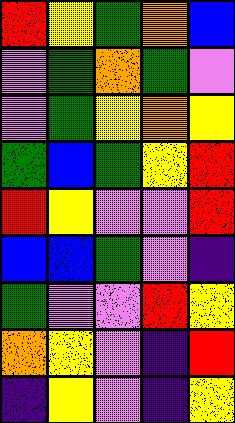[["red", "yellow", "green", "orange", "blue"], ["violet", "green", "orange", "green", "violet"], ["violet", "green", "yellow", "orange", "yellow"], ["green", "blue", "green", "yellow", "red"], ["red", "yellow", "violet", "violet", "red"], ["blue", "blue", "green", "violet", "indigo"], ["green", "violet", "violet", "red", "yellow"], ["orange", "yellow", "violet", "indigo", "red"], ["indigo", "yellow", "violet", "indigo", "yellow"]]